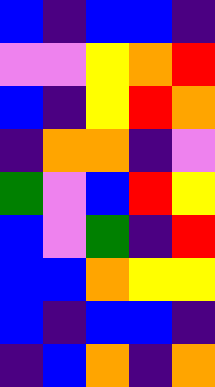[["blue", "indigo", "blue", "blue", "indigo"], ["violet", "violet", "yellow", "orange", "red"], ["blue", "indigo", "yellow", "red", "orange"], ["indigo", "orange", "orange", "indigo", "violet"], ["green", "violet", "blue", "red", "yellow"], ["blue", "violet", "green", "indigo", "red"], ["blue", "blue", "orange", "yellow", "yellow"], ["blue", "indigo", "blue", "blue", "indigo"], ["indigo", "blue", "orange", "indigo", "orange"]]